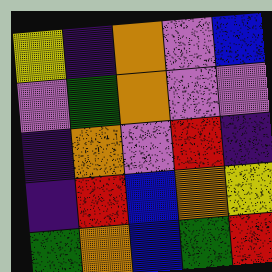[["yellow", "indigo", "orange", "violet", "blue"], ["violet", "green", "orange", "violet", "violet"], ["indigo", "orange", "violet", "red", "indigo"], ["indigo", "red", "blue", "orange", "yellow"], ["green", "orange", "blue", "green", "red"]]